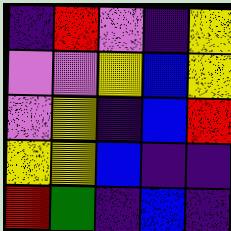[["indigo", "red", "violet", "indigo", "yellow"], ["violet", "violet", "yellow", "blue", "yellow"], ["violet", "yellow", "indigo", "blue", "red"], ["yellow", "yellow", "blue", "indigo", "indigo"], ["red", "green", "indigo", "blue", "indigo"]]